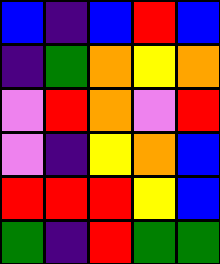[["blue", "indigo", "blue", "red", "blue"], ["indigo", "green", "orange", "yellow", "orange"], ["violet", "red", "orange", "violet", "red"], ["violet", "indigo", "yellow", "orange", "blue"], ["red", "red", "red", "yellow", "blue"], ["green", "indigo", "red", "green", "green"]]